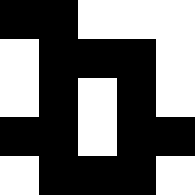[["black", "black", "white", "white", "white"], ["white", "black", "black", "black", "white"], ["white", "black", "white", "black", "white"], ["black", "black", "white", "black", "black"], ["white", "black", "black", "black", "white"]]